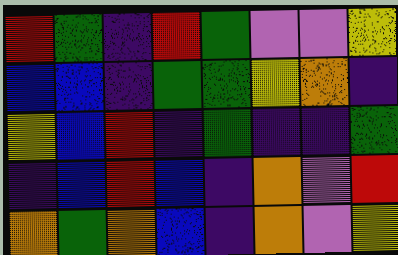[["red", "green", "indigo", "red", "green", "violet", "violet", "yellow"], ["blue", "blue", "indigo", "green", "green", "yellow", "orange", "indigo"], ["yellow", "blue", "red", "indigo", "green", "indigo", "indigo", "green"], ["indigo", "blue", "red", "blue", "indigo", "orange", "violet", "red"], ["orange", "green", "orange", "blue", "indigo", "orange", "violet", "yellow"]]